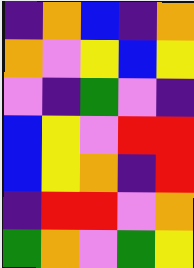[["indigo", "orange", "blue", "indigo", "orange"], ["orange", "violet", "yellow", "blue", "yellow"], ["violet", "indigo", "green", "violet", "indigo"], ["blue", "yellow", "violet", "red", "red"], ["blue", "yellow", "orange", "indigo", "red"], ["indigo", "red", "red", "violet", "orange"], ["green", "orange", "violet", "green", "yellow"]]